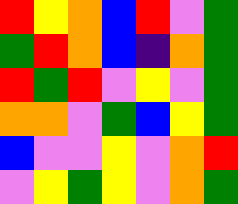[["red", "yellow", "orange", "blue", "red", "violet", "green"], ["green", "red", "orange", "blue", "indigo", "orange", "green"], ["red", "green", "red", "violet", "yellow", "violet", "green"], ["orange", "orange", "violet", "green", "blue", "yellow", "green"], ["blue", "violet", "violet", "yellow", "violet", "orange", "red"], ["violet", "yellow", "green", "yellow", "violet", "orange", "green"]]